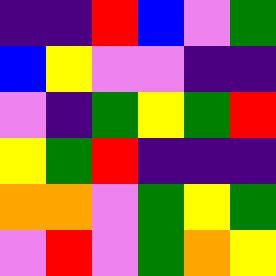[["indigo", "indigo", "red", "blue", "violet", "green"], ["blue", "yellow", "violet", "violet", "indigo", "indigo"], ["violet", "indigo", "green", "yellow", "green", "red"], ["yellow", "green", "red", "indigo", "indigo", "indigo"], ["orange", "orange", "violet", "green", "yellow", "green"], ["violet", "red", "violet", "green", "orange", "yellow"]]